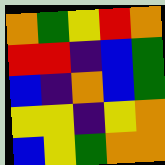[["orange", "green", "yellow", "red", "orange"], ["red", "red", "indigo", "blue", "green"], ["blue", "indigo", "orange", "blue", "green"], ["yellow", "yellow", "indigo", "yellow", "orange"], ["blue", "yellow", "green", "orange", "orange"]]